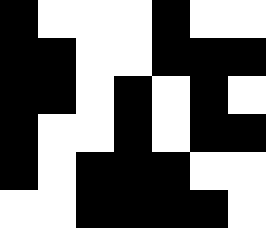[["black", "white", "white", "white", "black", "white", "white"], ["black", "black", "white", "white", "black", "black", "black"], ["black", "black", "white", "black", "white", "black", "white"], ["black", "white", "white", "black", "white", "black", "black"], ["black", "white", "black", "black", "black", "white", "white"], ["white", "white", "black", "black", "black", "black", "white"]]